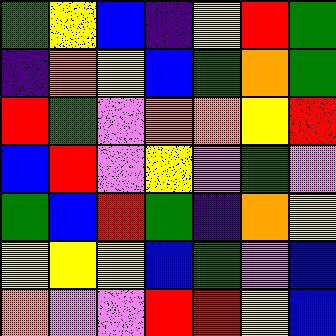[["green", "yellow", "blue", "indigo", "yellow", "red", "green"], ["indigo", "orange", "yellow", "blue", "green", "orange", "green"], ["red", "green", "violet", "orange", "orange", "yellow", "red"], ["blue", "red", "violet", "yellow", "violet", "green", "violet"], ["green", "blue", "red", "green", "indigo", "orange", "yellow"], ["yellow", "yellow", "yellow", "blue", "green", "violet", "blue"], ["orange", "violet", "violet", "red", "red", "yellow", "blue"]]